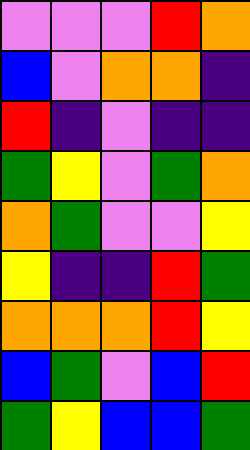[["violet", "violet", "violet", "red", "orange"], ["blue", "violet", "orange", "orange", "indigo"], ["red", "indigo", "violet", "indigo", "indigo"], ["green", "yellow", "violet", "green", "orange"], ["orange", "green", "violet", "violet", "yellow"], ["yellow", "indigo", "indigo", "red", "green"], ["orange", "orange", "orange", "red", "yellow"], ["blue", "green", "violet", "blue", "red"], ["green", "yellow", "blue", "blue", "green"]]